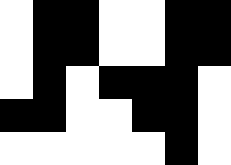[["white", "black", "black", "white", "white", "black", "black"], ["white", "black", "black", "white", "white", "black", "black"], ["white", "black", "white", "black", "black", "black", "white"], ["black", "black", "white", "white", "black", "black", "white"], ["white", "white", "white", "white", "white", "black", "white"]]